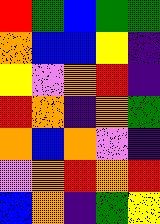[["red", "green", "blue", "green", "green"], ["orange", "blue", "blue", "yellow", "indigo"], ["yellow", "violet", "orange", "red", "indigo"], ["red", "orange", "indigo", "orange", "green"], ["orange", "blue", "orange", "violet", "indigo"], ["violet", "orange", "red", "orange", "red"], ["blue", "orange", "indigo", "green", "yellow"]]